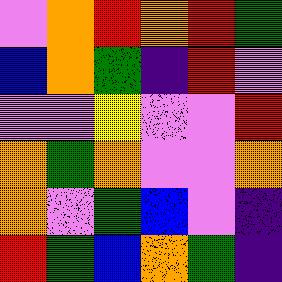[["violet", "orange", "red", "orange", "red", "green"], ["blue", "orange", "green", "indigo", "red", "violet"], ["violet", "violet", "yellow", "violet", "violet", "red"], ["orange", "green", "orange", "violet", "violet", "orange"], ["orange", "violet", "green", "blue", "violet", "indigo"], ["red", "green", "blue", "orange", "green", "indigo"]]